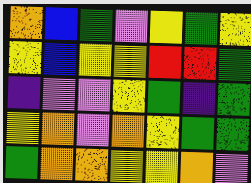[["orange", "blue", "green", "violet", "yellow", "green", "yellow"], ["yellow", "blue", "yellow", "yellow", "red", "red", "green"], ["indigo", "violet", "violet", "yellow", "green", "indigo", "green"], ["yellow", "orange", "violet", "orange", "yellow", "green", "green"], ["green", "orange", "orange", "yellow", "yellow", "orange", "violet"]]